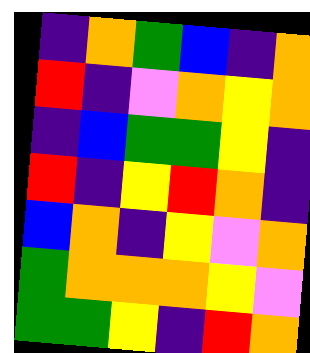[["indigo", "orange", "green", "blue", "indigo", "orange"], ["red", "indigo", "violet", "orange", "yellow", "orange"], ["indigo", "blue", "green", "green", "yellow", "indigo"], ["red", "indigo", "yellow", "red", "orange", "indigo"], ["blue", "orange", "indigo", "yellow", "violet", "orange"], ["green", "orange", "orange", "orange", "yellow", "violet"], ["green", "green", "yellow", "indigo", "red", "orange"]]